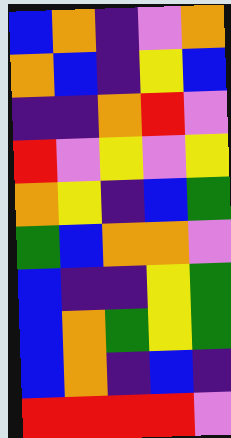[["blue", "orange", "indigo", "violet", "orange"], ["orange", "blue", "indigo", "yellow", "blue"], ["indigo", "indigo", "orange", "red", "violet"], ["red", "violet", "yellow", "violet", "yellow"], ["orange", "yellow", "indigo", "blue", "green"], ["green", "blue", "orange", "orange", "violet"], ["blue", "indigo", "indigo", "yellow", "green"], ["blue", "orange", "green", "yellow", "green"], ["blue", "orange", "indigo", "blue", "indigo"], ["red", "red", "red", "red", "violet"]]